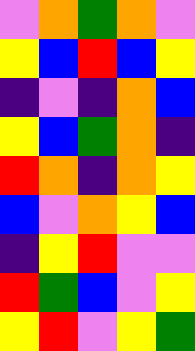[["violet", "orange", "green", "orange", "violet"], ["yellow", "blue", "red", "blue", "yellow"], ["indigo", "violet", "indigo", "orange", "blue"], ["yellow", "blue", "green", "orange", "indigo"], ["red", "orange", "indigo", "orange", "yellow"], ["blue", "violet", "orange", "yellow", "blue"], ["indigo", "yellow", "red", "violet", "violet"], ["red", "green", "blue", "violet", "yellow"], ["yellow", "red", "violet", "yellow", "green"]]